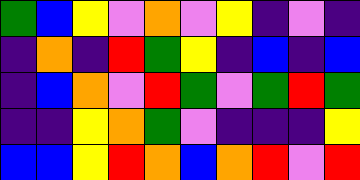[["green", "blue", "yellow", "violet", "orange", "violet", "yellow", "indigo", "violet", "indigo"], ["indigo", "orange", "indigo", "red", "green", "yellow", "indigo", "blue", "indigo", "blue"], ["indigo", "blue", "orange", "violet", "red", "green", "violet", "green", "red", "green"], ["indigo", "indigo", "yellow", "orange", "green", "violet", "indigo", "indigo", "indigo", "yellow"], ["blue", "blue", "yellow", "red", "orange", "blue", "orange", "red", "violet", "red"]]